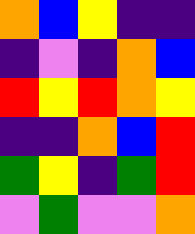[["orange", "blue", "yellow", "indigo", "indigo"], ["indigo", "violet", "indigo", "orange", "blue"], ["red", "yellow", "red", "orange", "yellow"], ["indigo", "indigo", "orange", "blue", "red"], ["green", "yellow", "indigo", "green", "red"], ["violet", "green", "violet", "violet", "orange"]]